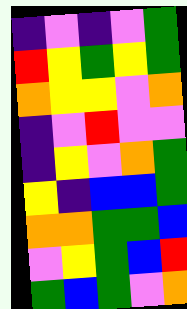[["indigo", "violet", "indigo", "violet", "green"], ["red", "yellow", "green", "yellow", "green"], ["orange", "yellow", "yellow", "violet", "orange"], ["indigo", "violet", "red", "violet", "violet"], ["indigo", "yellow", "violet", "orange", "green"], ["yellow", "indigo", "blue", "blue", "green"], ["orange", "orange", "green", "green", "blue"], ["violet", "yellow", "green", "blue", "red"], ["green", "blue", "green", "violet", "orange"]]